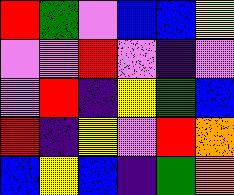[["red", "green", "violet", "blue", "blue", "yellow"], ["violet", "violet", "red", "violet", "indigo", "violet"], ["violet", "red", "indigo", "yellow", "green", "blue"], ["red", "indigo", "yellow", "violet", "red", "orange"], ["blue", "yellow", "blue", "indigo", "green", "orange"]]